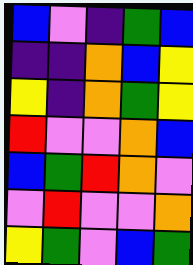[["blue", "violet", "indigo", "green", "blue"], ["indigo", "indigo", "orange", "blue", "yellow"], ["yellow", "indigo", "orange", "green", "yellow"], ["red", "violet", "violet", "orange", "blue"], ["blue", "green", "red", "orange", "violet"], ["violet", "red", "violet", "violet", "orange"], ["yellow", "green", "violet", "blue", "green"]]